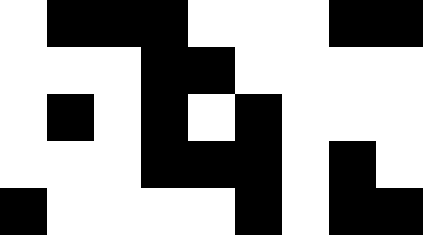[["white", "black", "black", "black", "white", "white", "white", "black", "black"], ["white", "white", "white", "black", "black", "white", "white", "white", "white"], ["white", "black", "white", "black", "white", "black", "white", "white", "white"], ["white", "white", "white", "black", "black", "black", "white", "black", "white"], ["black", "white", "white", "white", "white", "black", "white", "black", "black"]]